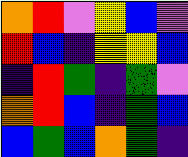[["orange", "red", "violet", "yellow", "blue", "violet"], ["red", "blue", "indigo", "yellow", "yellow", "blue"], ["indigo", "red", "green", "indigo", "green", "violet"], ["orange", "red", "blue", "indigo", "green", "blue"], ["blue", "green", "blue", "orange", "green", "indigo"]]